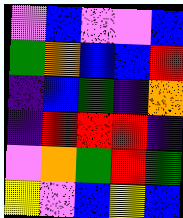[["violet", "blue", "violet", "violet", "blue"], ["green", "orange", "blue", "blue", "red"], ["indigo", "blue", "green", "indigo", "orange"], ["indigo", "red", "red", "red", "indigo"], ["violet", "orange", "green", "red", "green"], ["yellow", "violet", "blue", "yellow", "blue"]]